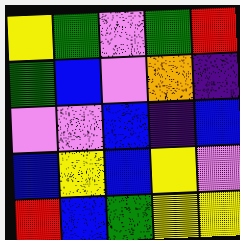[["yellow", "green", "violet", "green", "red"], ["green", "blue", "violet", "orange", "indigo"], ["violet", "violet", "blue", "indigo", "blue"], ["blue", "yellow", "blue", "yellow", "violet"], ["red", "blue", "green", "yellow", "yellow"]]